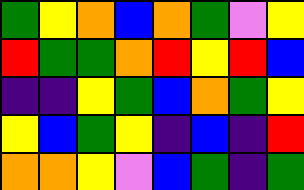[["green", "yellow", "orange", "blue", "orange", "green", "violet", "yellow"], ["red", "green", "green", "orange", "red", "yellow", "red", "blue"], ["indigo", "indigo", "yellow", "green", "blue", "orange", "green", "yellow"], ["yellow", "blue", "green", "yellow", "indigo", "blue", "indigo", "red"], ["orange", "orange", "yellow", "violet", "blue", "green", "indigo", "green"]]